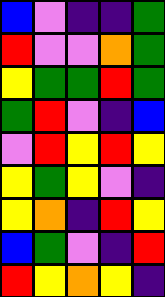[["blue", "violet", "indigo", "indigo", "green"], ["red", "violet", "violet", "orange", "green"], ["yellow", "green", "green", "red", "green"], ["green", "red", "violet", "indigo", "blue"], ["violet", "red", "yellow", "red", "yellow"], ["yellow", "green", "yellow", "violet", "indigo"], ["yellow", "orange", "indigo", "red", "yellow"], ["blue", "green", "violet", "indigo", "red"], ["red", "yellow", "orange", "yellow", "indigo"]]